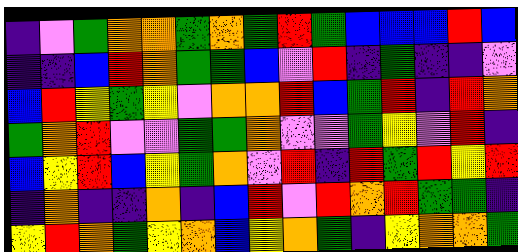[["indigo", "violet", "green", "orange", "orange", "green", "orange", "green", "red", "green", "blue", "blue", "blue", "red", "blue"], ["indigo", "indigo", "blue", "red", "orange", "green", "green", "blue", "violet", "red", "indigo", "green", "indigo", "indigo", "violet"], ["blue", "red", "yellow", "green", "yellow", "violet", "orange", "orange", "red", "blue", "green", "red", "indigo", "red", "orange"], ["green", "orange", "red", "violet", "violet", "green", "green", "orange", "violet", "violet", "green", "yellow", "violet", "red", "indigo"], ["blue", "yellow", "red", "blue", "yellow", "green", "orange", "violet", "red", "indigo", "red", "green", "red", "yellow", "red"], ["indigo", "orange", "indigo", "indigo", "orange", "indigo", "blue", "red", "violet", "red", "orange", "red", "green", "green", "indigo"], ["yellow", "red", "orange", "green", "yellow", "orange", "blue", "yellow", "orange", "green", "indigo", "yellow", "orange", "orange", "green"]]